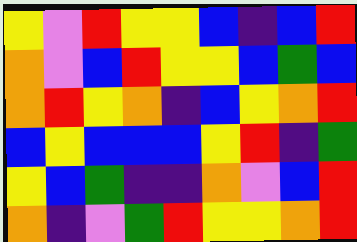[["yellow", "violet", "red", "yellow", "yellow", "blue", "indigo", "blue", "red"], ["orange", "violet", "blue", "red", "yellow", "yellow", "blue", "green", "blue"], ["orange", "red", "yellow", "orange", "indigo", "blue", "yellow", "orange", "red"], ["blue", "yellow", "blue", "blue", "blue", "yellow", "red", "indigo", "green"], ["yellow", "blue", "green", "indigo", "indigo", "orange", "violet", "blue", "red"], ["orange", "indigo", "violet", "green", "red", "yellow", "yellow", "orange", "red"]]